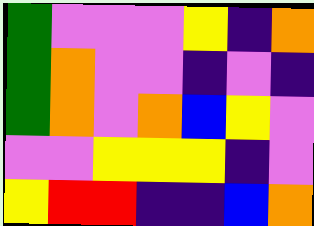[["green", "violet", "violet", "violet", "yellow", "indigo", "orange"], ["green", "orange", "violet", "violet", "indigo", "violet", "indigo"], ["green", "orange", "violet", "orange", "blue", "yellow", "violet"], ["violet", "violet", "yellow", "yellow", "yellow", "indigo", "violet"], ["yellow", "red", "red", "indigo", "indigo", "blue", "orange"]]